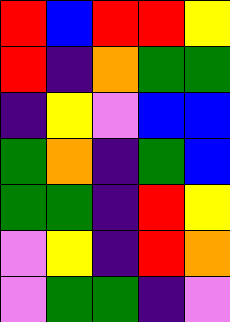[["red", "blue", "red", "red", "yellow"], ["red", "indigo", "orange", "green", "green"], ["indigo", "yellow", "violet", "blue", "blue"], ["green", "orange", "indigo", "green", "blue"], ["green", "green", "indigo", "red", "yellow"], ["violet", "yellow", "indigo", "red", "orange"], ["violet", "green", "green", "indigo", "violet"]]